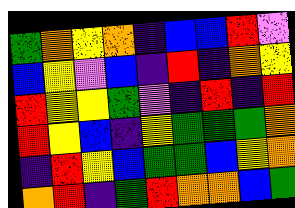[["green", "orange", "yellow", "orange", "indigo", "blue", "blue", "red", "violet"], ["blue", "yellow", "violet", "blue", "indigo", "red", "indigo", "orange", "yellow"], ["red", "yellow", "yellow", "green", "violet", "indigo", "red", "indigo", "red"], ["red", "yellow", "blue", "indigo", "yellow", "green", "green", "green", "orange"], ["indigo", "red", "yellow", "blue", "green", "green", "blue", "yellow", "orange"], ["orange", "red", "indigo", "green", "red", "orange", "orange", "blue", "green"]]